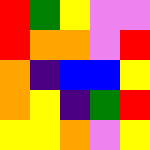[["red", "green", "yellow", "violet", "violet"], ["red", "orange", "orange", "violet", "red"], ["orange", "indigo", "blue", "blue", "yellow"], ["orange", "yellow", "indigo", "green", "red"], ["yellow", "yellow", "orange", "violet", "yellow"]]